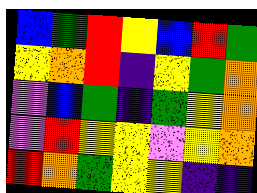[["blue", "green", "red", "yellow", "blue", "red", "green"], ["yellow", "orange", "red", "indigo", "yellow", "green", "orange"], ["violet", "blue", "green", "indigo", "green", "yellow", "orange"], ["violet", "red", "yellow", "yellow", "violet", "yellow", "orange"], ["red", "orange", "green", "yellow", "yellow", "indigo", "indigo"]]